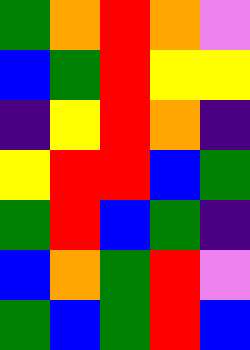[["green", "orange", "red", "orange", "violet"], ["blue", "green", "red", "yellow", "yellow"], ["indigo", "yellow", "red", "orange", "indigo"], ["yellow", "red", "red", "blue", "green"], ["green", "red", "blue", "green", "indigo"], ["blue", "orange", "green", "red", "violet"], ["green", "blue", "green", "red", "blue"]]